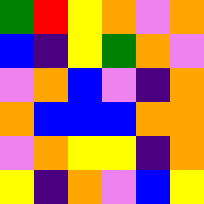[["green", "red", "yellow", "orange", "violet", "orange"], ["blue", "indigo", "yellow", "green", "orange", "violet"], ["violet", "orange", "blue", "violet", "indigo", "orange"], ["orange", "blue", "blue", "blue", "orange", "orange"], ["violet", "orange", "yellow", "yellow", "indigo", "orange"], ["yellow", "indigo", "orange", "violet", "blue", "yellow"]]